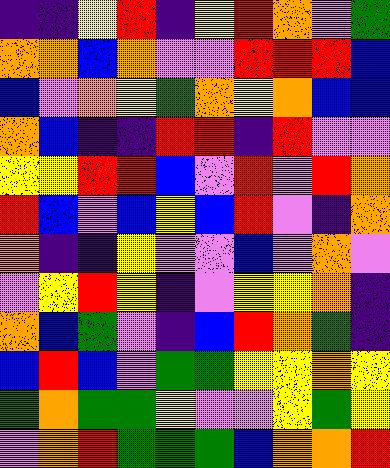[["indigo", "indigo", "yellow", "red", "indigo", "yellow", "red", "orange", "violet", "green"], ["orange", "orange", "blue", "orange", "violet", "violet", "red", "red", "red", "blue"], ["blue", "violet", "orange", "yellow", "green", "orange", "yellow", "orange", "blue", "blue"], ["orange", "blue", "indigo", "indigo", "red", "red", "indigo", "red", "violet", "violet"], ["yellow", "yellow", "red", "red", "blue", "violet", "red", "violet", "red", "orange"], ["red", "blue", "violet", "blue", "yellow", "blue", "red", "violet", "indigo", "orange"], ["orange", "indigo", "indigo", "yellow", "violet", "violet", "blue", "violet", "orange", "violet"], ["violet", "yellow", "red", "yellow", "indigo", "violet", "yellow", "yellow", "orange", "indigo"], ["orange", "blue", "green", "violet", "indigo", "blue", "red", "orange", "green", "indigo"], ["blue", "red", "blue", "violet", "green", "green", "yellow", "yellow", "orange", "yellow"], ["green", "orange", "green", "green", "yellow", "violet", "violet", "yellow", "green", "yellow"], ["violet", "orange", "red", "green", "green", "green", "blue", "orange", "orange", "red"]]